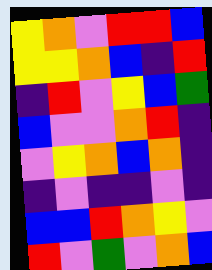[["yellow", "orange", "violet", "red", "red", "blue"], ["yellow", "yellow", "orange", "blue", "indigo", "red"], ["indigo", "red", "violet", "yellow", "blue", "green"], ["blue", "violet", "violet", "orange", "red", "indigo"], ["violet", "yellow", "orange", "blue", "orange", "indigo"], ["indigo", "violet", "indigo", "indigo", "violet", "indigo"], ["blue", "blue", "red", "orange", "yellow", "violet"], ["red", "violet", "green", "violet", "orange", "blue"]]